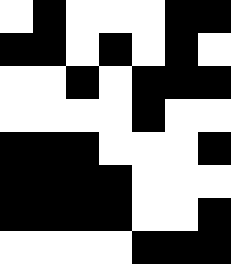[["white", "black", "white", "white", "white", "black", "black"], ["black", "black", "white", "black", "white", "black", "white"], ["white", "white", "black", "white", "black", "black", "black"], ["white", "white", "white", "white", "black", "white", "white"], ["black", "black", "black", "white", "white", "white", "black"], ["black", "black", "black", "black", "white", "white", "white"], ["black", "black", "black", "black", "white", "white", "black"], ["white", "white", "white", "white", "black", "black", "black"]]